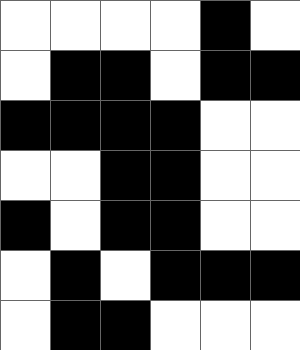[["white", "white", "white", "white", "black", "white"], ["white", "black", "black", "white", "black", "black"], ["black", "black", "black", "black", "white", "white"], ["white", "white", "black", "black", "white", "white"], ["black", "white", "black", "black", "white", "white"], ["white", "black", "white", "black", "black", "black"], ["white", "black", "black", "white", "white", "white"]]